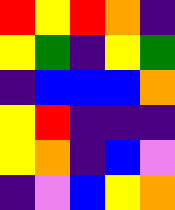[["red", "yellow", "red", "orange", "indigo"], ["yellow", "green", "indigo", "yellow", "green"], ["indigo", "blue", "blue", "blue", "orange"], ["yellow", "red", "indigo", "indigo", "indigo"], ["yellow", "orange", "indigo", "blue", "violet"], ["indigo", "violet", "blue", "yellow", "orange"]]